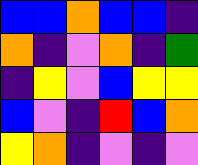[["blue", "blue", "orange", "blue", "blue", "indigo"], ["orange", "indigo", "violet", "orange", "indigo", "green"], ["indigo", "yellow", "violet", "blue", "yellow", "yellow"], ["blue", "violet", "indigo", "red", "blue", "orange"], ["yellow", "orange", "indigo", "violet", "indigo", "violet"]]